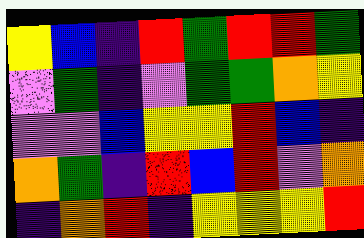[["yellow", "blue", "indigo", "red", "green", "red", "red", "green"], ["violet", "green", "indigo", "violet", "green", "green", "orange", "yellow"], ["violet", "violet", "blue", "yellow", "yellow", "red", "blue", "indigo"], ["orange", "green", "indigo", "red", "blue", "red", "violet", "orange"], ["indigo", "orange", "red", "indigo", "yellow", "yellow", "yellow", "red"]]